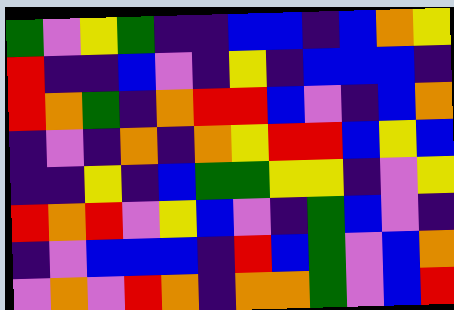[["green", "violet", "yellow", "green", "indigo", "indigo", "blue", "blue", "indigo", "blue", "orange", "yellow"], ["red", "indigo", "indigo", "blue", "violet", "indigo", "yellow", "indigo", "blue", "blue", "blue", "indigo"], ["red", "orange", "green", "indigo", "orange", "red", "red", "blue", "violet", "indigo", "blue", "orange"], ["indigo", "violet", "indigo", "orange", "indigo", "orange", "yellow", "red", "red", "blue", "yellow", "blue"], ["indigo", "indigo", "yellow", "indigo", "blue", "green", "green", "yellow", "yellow", "indigo", "violet", "yellow"], ["red", "orange", "red", "violet", "yellow", "blue", "violet", "indigo", "green", "blue", "violet", "indigo"], ["indigo", "violet", "blue", "blue", "blue", "indigo", "red", "blue", "green", "violet", "blue", "orange"], ["violet", "orange", "violet", "red", "orange", "indigo", "orange", "orange", "green", "violet", "blue", "red"]]